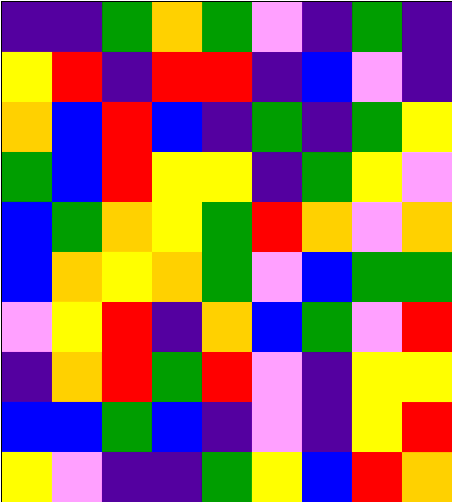[["indigo", "indigo", "green", "orange", "green", "violet", "indigo", "green", "indigo"], ["yellow", "red", "indigo", "red", "red", "indigo", "blue", "violet", "indigo"], ["orange", "blue", "red", "blue", "indigo", "green", "indigo", "green", "yellow"], ["green", "blue", "red", "yellow", "yellow", "indigo", "green", "yellow", "violet"], ["blue", "green", "orange", "yellow", "green", "red", "orange", "violet", "orange"], ["blue", "orange", "yellow", "orange", "green", "violet", "blue", "green", "green"], ["violet", "yellow", "red", "indigo", "orange", "blue", "green", "violet", "red"], ["indigo", "orange", "red", "green", "red", "violet", "indigo", "yellow", "yellow"], ["blue", "blue", "green", "blue", "indigo", "violet", "indigo", "yellow", "red"], ["yellow", "violet", "indigo", "indigo", "green", "yellow", "blue", "red", "orange"]]